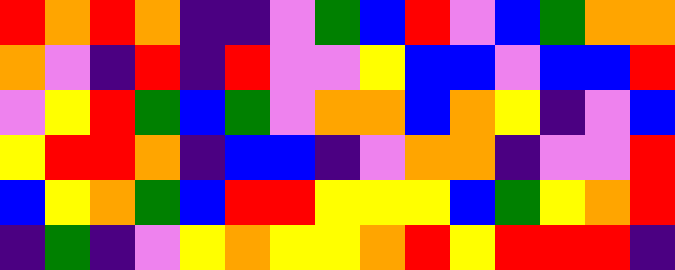[["red", "orange", "red", "orange", "indigo", "indigo", "violet", "green", "blue", "red", "violet", "blue", "green", "orange", "orange"], ["orange", "violet", "indigo", "red", "indigo", "red", "violet", "violet", "yellow", "blue", "blue", "violet", "blue", "blue", "red"], ["violet", "yellow", "red", "green", "blue", "green", "violet", "orange", "orange", "blue", "orange", "yellow", "indigo", "violet", "blue"], ["yellow", "red", "red", "orange", "indigo", "blue", "blue", "indigo", "violet", "orange", "orange", "indigo", "violet", "violet", "red"], ["blue", "yellow", "orange", "green", "blue", "red", "red", "yellow", "yellow", "yellow", "blue", "green", "yellow", "orange", "red"], ["indigo", "green", "indigo", "violet", "yellow", "orange", "yellow", "yellow", "orange", "red", "yellow", "red", "red", "red", "indigo"]]